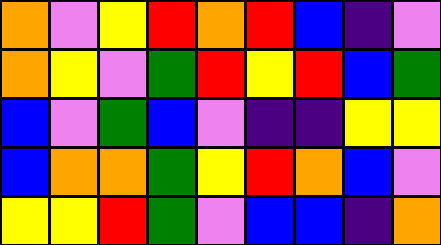[["orange", "violet", "yellow", "red", "orange", "red", "blue", "indigo", "violet"], ["orange", "yellow", "violet", "green", "red", "yellow", "red", "blue", "green"], ["blue", "violet", "green", "blue", "violet", "indigo", "indigo", "yellow", "yellow"], ["blue", "orange", "orange", "green", "yellow", "red", "orange", "blue", "violet"], ["yellow", "yellow", "red", "green", "violet", "blue", "blue", "indigo", "orange"]]